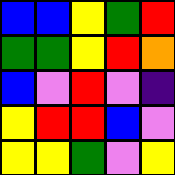[["blue", "blue", "yellow", "green", "red"], ["green", "green", "yellow", "red", "orange"], ["blue", "violet", "red", "violet", "indigo"], ["yellow", "red", "red", "blue", "violet"], ["yellow", "yellow", "green", "violet", "yellow"]]